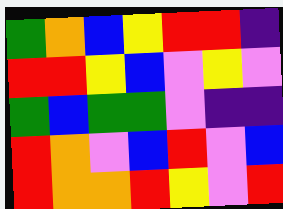[["green", "orange", "blue", "yellow", "red", "red", "indigo"], ["red", "red", "yellow", "blue", "violet", "yellow", "violet"], ["green", "blue", "green", "green", "violet", "indigo", "indigo"], ["red", "orange", "violet", "blue", "red", "violet", "blue"], ["red", "orange", "orange", "red", "yellow", "violet", "red"]]